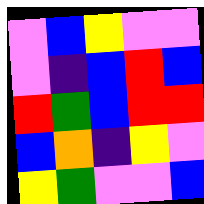[["violet", "blue", "yellow", "violet", "violet"], ["violet", "indigo", "blue", "red", "blue"], ["red", "green", "blue", "red", "red"], ["blue", "orange", "indigo", "yellow", "violet"], ["yellow", "green", "violet", "violet", "blue"]]